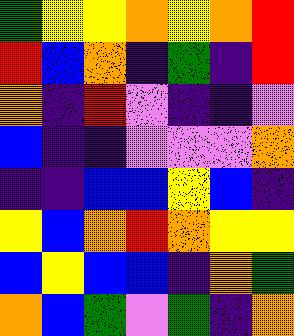[["green", "yellow", "yellow", "orange", "yellow", "orange", "red"], ["red", "blue", "orange", "indigo", "green", "indigo", "red"], ["orange", "indigo", "red", "violet", "indigo", "indigo", "violet"], ["blue", "indigo", "indigo", "violet", "violet", "violet", "orange"], ["indigo", "indigo", "blue", "blue", "yellow", "blue", "indigo"], ["yellow", "blue", "orange", "red", "orange", "yellow", "yellow"], ["blue", "yellow", "blue", "blue", "indigo", "orange", "green"], ["orange", "blue", "green", "violet", "green", "indigo", "orange"]]